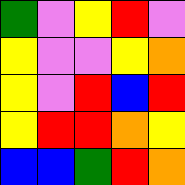[["green", "violet", "yellow", "red", "violet"], ["yellow", "violet", "violet", "yellow", "orange"], ["yellow", "violet", "red", "blue", "red"], ["yellow", "red", "red", "orange", "yellow"], ["blue", "blue", "green", "red", "orange"]]